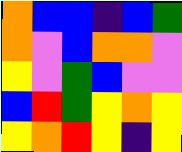[["orange", "blue", "blue", "indigo", "blue", "green"], ["orange", "violet", "blue", "orange", "orange", "violet"], ["yellow", "violet", "green", "blue", "violet", "violet"], ["blue", "red", "green", "yellow", "orange", "yellow"], ["yellow", "orange", "red", "yellow", "indigo", "yellow"]]